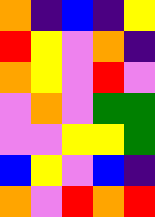[["orange", "indigo", "blue", "indigo", "yellow"], ["red", "yellow", "violet", "orange", "indigo"], ["orange", "yellow", "violet", "red", "violet"], ["violet", "orange", "violet", "green", "green"], ["violet", "violet", "yellow", "yellow", "green"], ["blue", "yellow", "violet", "blue", "indigo"], ["orange", "violet", "red", "orange", "red"]]